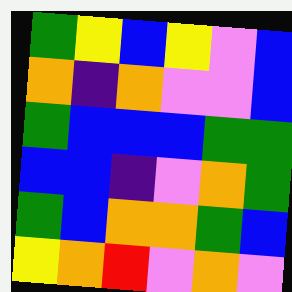[["green", "yellow", "blue", "yellow", "violet", "blue"], ["orange", "indigo", "orange", "violet", "violet", "blue"], ["green", "blue", "blue", "blue", "green", "green"], ["blue", "blue", "indigo", "violet", "orange", "green"], ["green", "blue", "orange", "orange", "green", "blue"], ["yellow", "orange", "red", "violet", "orange", "violet"]]